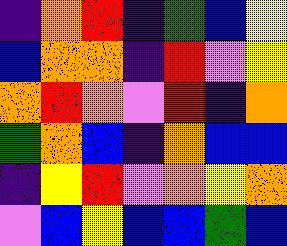[["indigo", "orange", "red", "indigo", "green", "blue", "yellow"], ["blue", "orange", "orange", "indigo", "red", "violet", "yellow"], ["orange", "red", "orange", "violet", "red", "indigo", "orange"], ["green", "orange", "blue", "indigo", "orange", "blue", "blue"], ["indigo", "yellow", "red", "violet", "orange", "yellow", "orange"], ["violet", "blue", "yellow", "blue", "blue", "green", "blue"]]